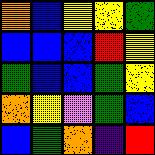[["orange", "blue", "yellow", "yellow", "green"], ["blue", "blue", "blue", "red", "yellow"], ["green", "blue", "blue", "green", "yellow"], ["orange", "yellow", "violet", "green", "blue"], ["blue", "green", "orange", "indigo", "red"]]